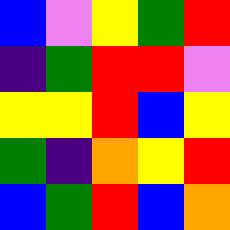[["blue", "violet", "yellow", "green", "red"], ["indigo", "green", "red", "red", "violet"], ["yellow", "yellow", "red", "blue", "yellow"], ["green", "indigo", "orange", "yellow", "red"], ["blue", "green", "red", "blue", "orange"]]